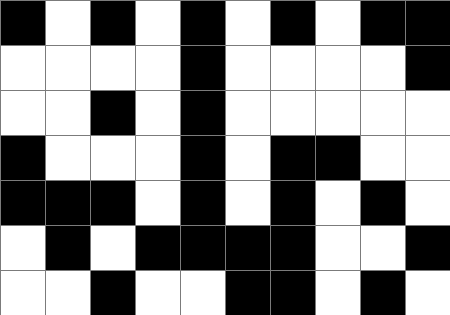[["black", "white", "black", "white", "black", "white", "black", "white", "black", "black"], ["white", "white", "white", "white", "black", "white", "white", "white", "white", "black"], ["white", "white", "black", "white", "black", "white", "white", "white", "white", "white"], ["black", "white", "white", "white", "black", "white", "black", "black", "white", "white"], ["black", "black", "black", "white", "black", "white", "black", "white", "black", "white"], ["white", "black", "white", "black", "black", "black", "black", "white", "white", "black"], ["white", "white", "black", "white", "white", "black", "black", "white", "black", "white"]]